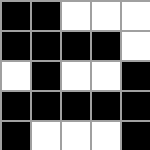[["black", "black", "white", "white", "white"], ["black", "black", "black", "black", "white"], ["white", "black", "white", "white", "black"], ["black", "black", "black", "black", "black"], ["black", "white", "white", "white", "black"]]